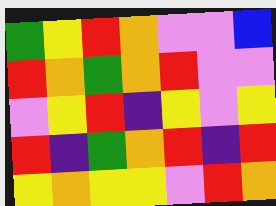[["green", "yellow", "red", "orange", "violet", "violet", "blue"], ["red", "orange", "green", "orange", "red", "violet", "violet"], ["violet", "yellow", "red", "indigo", "yellow", "violet", "yellow"], ["red", "indigo", "green", "orange", "red", "indigo", "red"], ["yellow", "orange", "yellow", "yellow", "violet", "red", "orange"]]